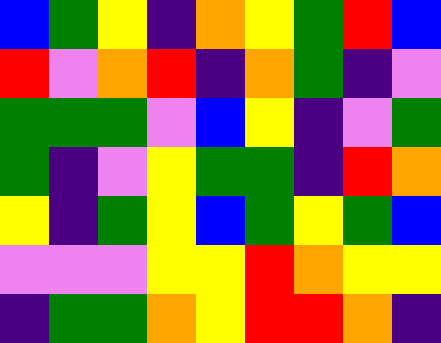[["blue", "green", "yellow", "indigo", "orange", "yellow", "green", "red", "blue"], ["red", "violet", "orange", "red", "indigo", "orange", "green", "indigo", "violet"], ["green", "green", "green", "violet", "blue", "yellow", "indigo", "violet", "green"], ["green", "indigo", "violet", "yellow", "green", "green", "indigo", "red", "orange"], ["yellow", "indigo", "green", "yellow", "blue", "green", "yellow", "green", "blue"], ["violet", "violet", "violet", "yellow", "yellow", "red", "orange", "yellow", "yellow"], ["indigo", "green", "green", "orange", "yellow", "red", "red", "orange", "indigo"]]